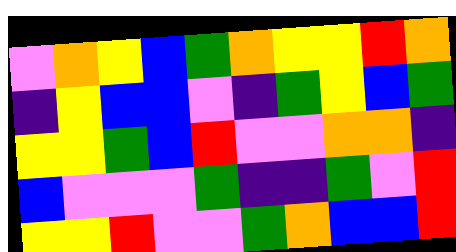[["violet", "orange", "yellow", "blue", "green", "orange", "yellow", "yellow", "red", "orange"], ["indigo", "yellow", "blue", "blue", "violet", "indigo", "green", "yellow", "blue", "green"], ["yellow", "yellow", "green", "blue", "red", "violet", "violet", "orange", "orange", "indigo"], ["blue", "violet", "violet", "violet", "green", "indigo", "indigo", "green", "violet", "red"], ["yellow", "yellow", "red", "violet", "violet", "green", "orange", "blue", "blue", "red"]]